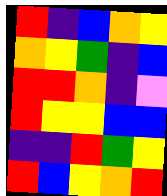[["red", "indigo", "blue", "orange", "yellow"], ["orange", "yellow", "green", "indigo", "blue"], ["red", "red", "orange", "indigo", "violet"], ["red", "yellow", "yellow", "blue", "blue"], ["indigo", "indigo", "red", "green", "yellow"], ["red", "blue", "yellow", "orange", "red"]]